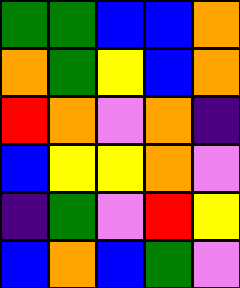[["green", "green", "blue", "blue", "orange"], ["orange", "green", "yellow", "blue", "orange"], ["red", "orange", "violet", "orange", "indigo"], ["blue", "yellow", "yellow", "orange", "violet"], ["indigo", "green", "violet", "red", "yellow"], ["blue", "orange", "blue", "green", "violet"]]